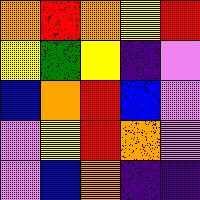[["orange", "red", "orange", "yellow", "red"], ["yellow", "green", "yellow", "indigo", "violet"], ["blue", "orange", "red", "blue", "violet"], ["violet", "yellow", "red", "orange", "violet"], ["violet", "blue", "orange", "indigo", "indigo"]]